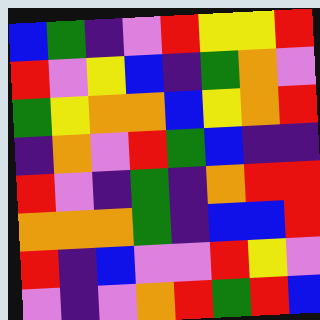[["blue", "green", "indigo", "violet", "red", "yellow", "yellow", "red"], ["red", "violet", "yellow", "blue", "indigo", "green", "orange", "violet"], ["green", "yellow", "orange", "orange", "blue", "yellow", "orange", "red"], ["indigo", "orange", "violet", "red", "green", "blue", "indigo", "indigo"], ["red", "violet", "indigo", "green", "indigo", "orange", "red", "red"], ["orange", "orange", "orange", "green", "indigo", "blue", "blue", "red"], ["red", "indigo", "blue", "violet", "violet", "red", "yellow", "violet"], ["violet", "indigo", "violet", "orange", "red", "green", "red", "blue"]]